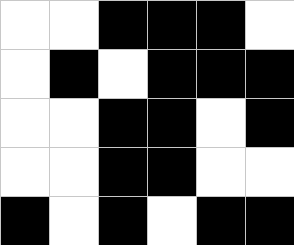[["white", "white", "black", "black", "black", "white"], ["white", "black", "white", "black", "black", "black"], ["white", "white", "black", "black", "white", "black"], ["white", "white", "black", "black", "white", "white"], ["black", "white", "black", "white", "black", "black"]]